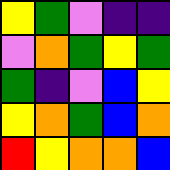[["yellow", "green", "violet", "indigo", "indigo"], ["violet", "orange", "green", "yellow", "green"], ["green", "indigo", "violet", "blue", "yellow"], ["yellow", "orange", "green", "blue", "orange"], ["red", "yellow", "orange", "orange", "blue"]]